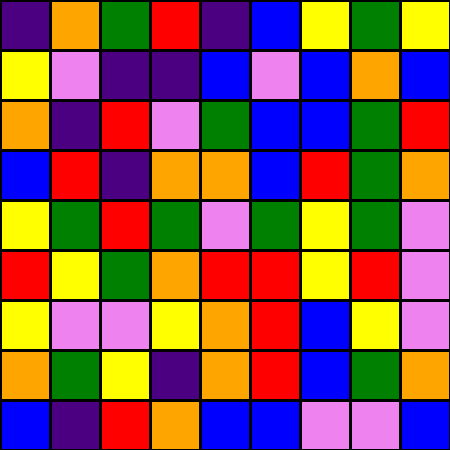[["indigo", "orange", "green", "red", "indigo", "blue", "yellow", "green", "yellow"], ["yellow", "violet", "indigo", "indigo", "blue", "violet", "blue", "orange", "blue"], ["orange", "indigo", "red", "violet", "green", "blue", "blue", "green", "red"], ["blue", "red", "indigo", "orange", "orange", "blue", "red", "green", "orange"], ["yellow", "green", "red", "green", "violet", "green", "yellow", "green", "violet"], ["red", "yellow", "green", "orange", "red", "red", "yellow", "red", "violet"], ["yellow", "violet", "violet", "yellow", "orange", "red", "blue", "yellow", "violet"], ["orange", "green", "yellow", "indigo", "orange", "red", "blue", "green", "orange"], ["blue", "indigo", "red", "orange", "blue", "blue", "violet", "violet", "blue"]]